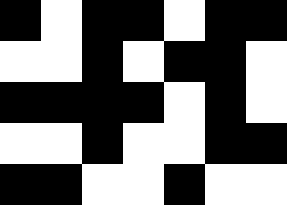[["black", "white", "black", "black", "white", "black", "black"], ["white", "white", "black", "white", "black", "black", "white"], ["black", "black", "black", "black", "white", "black", "white"], ["white", "white", "black", "white", "white", "black", "black"], ["black", "black", "white", "white", "black", "white", "white"]]